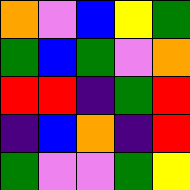[["orange", "violet", "blue", "yellow", "green"], ["green", "blue", "green", "violet", "orange"], ["red", "red", "indigo", "green", "red"], ["indigo", "blue", "orange", "indigo", "red"], ["green", "violet", "violet", "green", "yellow"]]